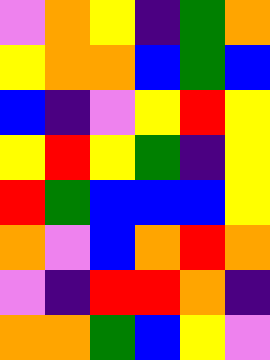[["violet", "orange", "yellow", "indigo", "green", "orange"], ["yellow", "orange", "orange", "blue", "green", "blue"], ["blue", "indigo", "violet", "yellow", "red", "yellow"], ["yellow", "red", "yellow", "green", "indigo", "yellow"], ["red", "green", "blue", "blue", "blue", "yellow"], ["orange", "violet", "blue", "orange", "red", "orange"], ["violet", "indigo", "red", "red", "orange", "indigo"], ["orange", "orange", "green", "blue", "yellow", "violet"]]